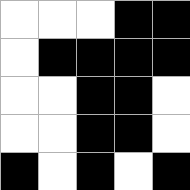[["white", "white", "white", "black", "black"], ["white", "black", "black", "black", "black"], ["white", "white", "black", "black", "white"], ["white", "white", "black", "black", "white"], ["black", "white", "black", "white", "black"]]